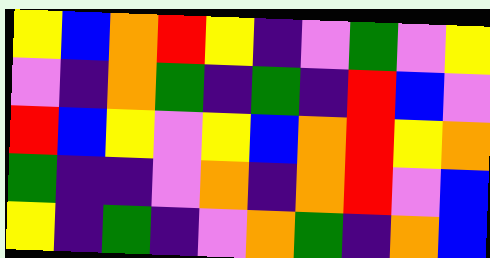[["yellow", "blue", "orange", "red", "yellow", "indigo", "violet", "green", "violet", "yellow"], ["violet", "indigo", "orange", "green", "indigo", "green", "indigo", "red", "blue", "violet"], ["red", "blue", "yellow", "violet", "yellow", "blue", "orange", "red", "yellow", "orange"], ["green", "indigo", "indigo", "violet", "orange", "indigo", "orange", "red", "violet", "blue"], ["yellow", "indigo", "green", "indigo", "violet", "orange", "green", "indigo", "orange", "blue"]]